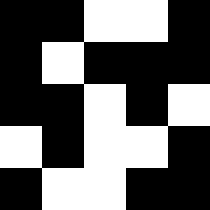[["black", "black", "white", "white", "black"], ["black", "white", "black", "black", "black"], ["black", "black", "white", "black", "white"], ["white", "black", "white", "white", "black"], ["black", "white", "white", "black", "black"]]